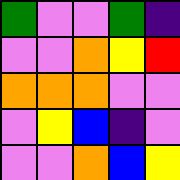[["green", "violet", "violet", "green", "indigo"], ["violet", "violet", "orange", "yellow", "red"], ["orange", "orange", "orange", "violet", "violet"], ["violet", "yellow", "blue", "indigo", "violet"], ["violet", "violet", "orange", "blue", "yellow"]]